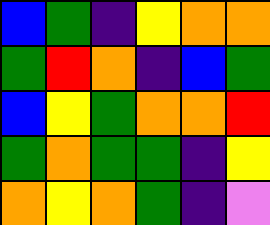[["blue", "green", "indigo", "yellow", "orange", "orange"], ["green", "red", "orange", "indigo", "blue", "green"], ["blue", "yellow", "green", "orange", "orange", "red"], ["green", "orange", "green", "green", "indigo", "yellow"], ["orange", "yellow", "orange", "green", "indigo", "violet"]]